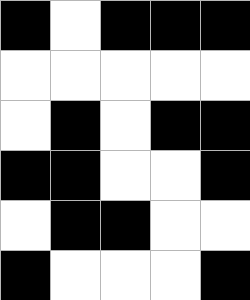[["black", "white", "black", "black", "black"], ["white", "white", "white", "white", "white"], ["white", "black", "white", "black", "black"], ["black", "black", "white", "white", "black"], ["white", "black", "black", "white", "white"], ["black", "white", "white", "white", "black"]]